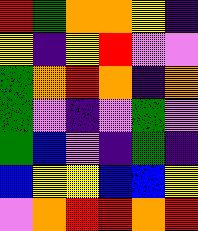[["red", "green", "orange", "orange", "yellow", "indigo"], ["yellow", "indigo", "yellow", "red", "violet", "violet"], ["green", "orange", "red", "orange", "indigo", "orange"], ["green", "violet", "indigo", "violet", "green", "violet"], ["green", "blue", "violet", "indigo", "green", "indigo"], ["blue", "yellow", "yellow", "blue", "blue", "yellow"], ["violet", "orange", "red", "red", "orange", "red"]]